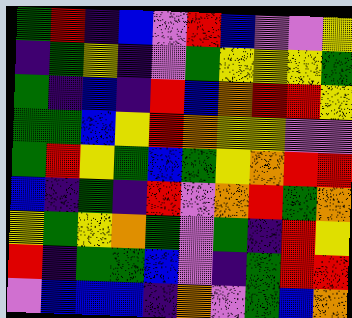[["green", "red", "indigo", "blue", "violet", "red", "blue", "violet", "violet", "yellow"], ["indigo", "green", "yellow", "indigo", "violet", "green", "yellow", "yellow", "yellow", "green"], ["green", "indigo", "blue", "indigo", "red", "blue", "orange", "red", "red", "yellow"], ["green", "green", "blue", "yellow", "red", "orange", "yellow", "yellow", "violet", "violet"], ["green", "red", "yellow", "green", "blue", "green", "yellow", "orange", "red", "red"], ["blue", "indigo", "green", "indigo", "red", "violet", "orange", "red", "green", "orange"], ["yellow", "green", "yellow", "orange", "green", "violet", "green", "indigo", "red", "yellow"], ["red", "indigo", "green", "green", "blue", "violet", "indigo", "green", "red", "red"], ["violet", "blue", "blue", "blue", "indigo", "orange", "violet", "green", "blue", "orange"]]